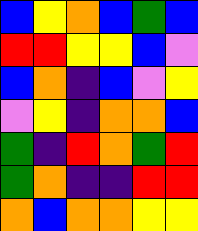[["blue", "yellow", "orange", "blue", "green", "blue"], ["red", "red", "yellow", "yellow", "blue", "violet"], ["blue", "orange", "indigo", "blue", "violet", "yellow"], ["violet", "yellow", "indigo", "orange", "orange", "blue"], ["green", "indigo", "red", "orange", "green", "red"], ["green", "orange", "indigo", "indigo", "red", "red"], ["orange", "blue", "orange", "orange", "yellow", "yellow"]]